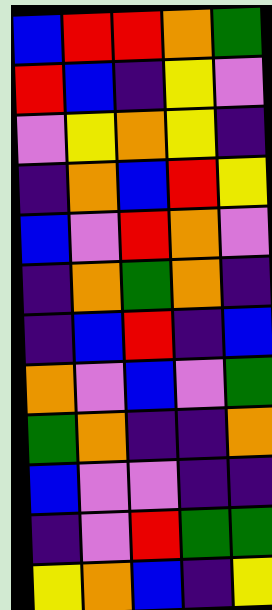[["blue", "red", "red", "orange", "green"], ["red", "blue", "indigo", "yellow", "violet"], ["violet", "yellow", "orange", "yellow", "indigo"], ["indigo", "orange", "blue", "red", "yellow"], ["blue", "violet", "red", "orange", "violet"], ["indigo", "orange", "green", "orange", "indigo"], ["indigo", "blue", "red", "indigo", "blue"], ["orange", "violet", "blue", "violet", "green"], ["green", "orange", "indigo", "indigo", "orange"], ["blue", "violet", "violet", "indigo", "indigo"], ["indigo", "violet", "red", "green", "green"], ["yellow", "orange", "blue", "indigo", "yellow"]]